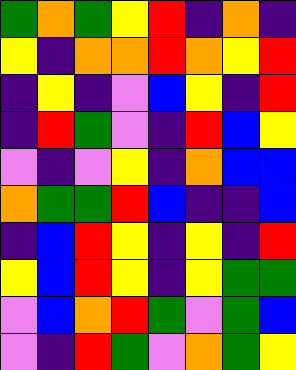[["green", "orange", "green", "yellow", "red", "indigo", "orange", "indigo"], ["yellow", "indigo", "orange", "orange", "red", "orange", "yellow", "red"], ["indigo", "yellow", "indigo", "violet", "blue", "yellow", "indigo", "red"], ["indigo", "red", "green", "violet", "indigo", "red", "blue", "yellow"], ["violet", "indigo", "violet", "yellow", "indigo", "orange", "blue", "blue"], ["orange", "green", "green", "red", "blue", "indigo", "indigo", "blue"], ["indigo", "blue", "red", "yellow", "indigo", "yellow", "indigo", "red"], ["yellow", "blue", "red", "yellow", "indigo", "yellow", "green", "green"], ["violet", "blue", "orange", "red", "green", "violet", "green", "blue"], ["violet", "indigo", "red", "green", "violet", "orange", "green", "yellow"]]